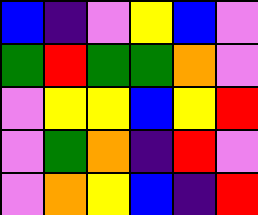[["blue", "indigo", "violet", "yellow", "blue", "violet"], ["green", "red", "green", "green", "orange", "violet"], ["violet", "yellow", "yellow", "blue", "yellow", "red"], ["violet", "green", "orange", "indigo", "red", "violet"], ["violet", "orange", "yellow", "blue", "indigo", "red"]]